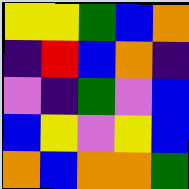[["yellow", "yellow", "green", "blue", "orange"], ["indigo", "red", "blue", "orange", "indigo"], ["violet", "indigo", "green", "violet", "blue"], ["blue", "yellow", "violet", "yellow", "blue"], ["orange", "blue", "orange", "orange", "green"]]